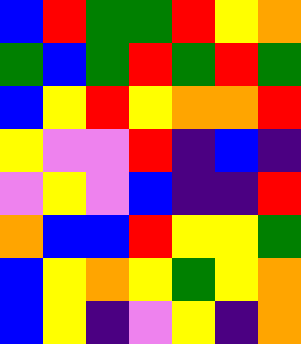[["blue", "red", "green", "green", "red", "yellow", "orange"], ["green", "blue", "green", "red", "green", "red", "green"], ["blue", "yellow", "red", "yellow", "orange", "orange", "red"], ["yellow", "violet", "violet", "red", "indigo", "blue", "indigo"], ["violet", "yellow", "violet", "blue", "indigo", "indigo", "red"], ["orange", "blue", "blue", "red", "yellow", "yellow", "green"], ["blue", "yellow", "orange", "yellow", "green", "yellow", "orange"], ["blue", "yellow", "indigo", "violet", "yellow", "indigo", "orange"]]